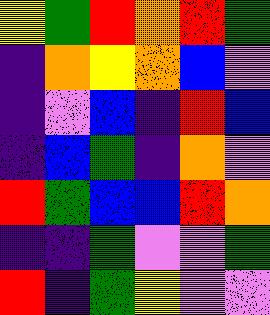[["yellow", "green", "red", "orange", "red", "green"], ["indigo", "orange", "yellow", "orange", "blue", "violet"], ["indigo", "violet", "blue", "indigo", "red", "blue"], ["indigo", "blue", "green", "indigo", "orange", "violet"], ["red", "green", "blue", "blue", "red", "orange"], ["indigo", "indigo", "green", "violet", "violet", "green"], ["red", "indigo", "green", "yellow", "violet", "violet"]]